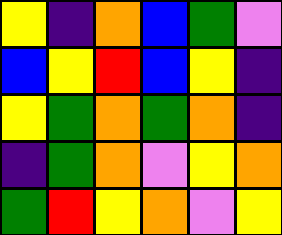[["yellow", "indigo", "orange", "blue", "green", "violet"], ["blue", "yellow", "red", "blue", "yellow", "indigo"], ["yellow", "green", "orange", "green", "orange", "indigo"], ["indigo", "green", "orange", "violet", "yellow", "orange"], ["green", "red", "yellow", "orange", "violet", "yellow"]]